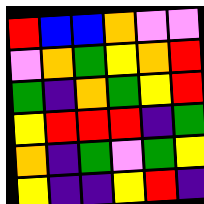[["red", "blue", "blue", "orange", "violet", "violet"], ["violet", "orange", "green", "yellow", "orange", "red"], ["green", "indigo", "orange", "green", "yellow", "red"], ["yellow", "red", "red", "red", "indigo", "green"], ["orange", "indigo", "green", "violet", "green", "yellow"], ["yellow", "indigo", "indigo", "yellow", "red", "indigo"]]